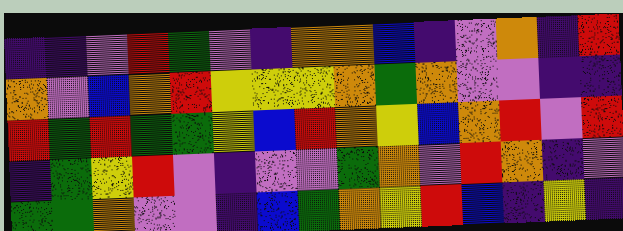[["indigo", "indigo", "violet", "red", "green", "violet", "indigo", "orange", "orange", "blue", "indigo", "violet", "orange", "indigo", "red"], ["orange", "violet", "blue", "orange", "red", "yellow", "yellow", "yellow", "orange", "green", "orange", "violet", "violet", "indigo", "indigo"], ["red", "green", "red", "green", "green", "yellow", "blue", "red", "orange", "yellow", "blue", "orange", "red", "violet", "red"], ["indigo", "green", "yellow", "red", "violet", "indigo", "violet", "violet", "green", "orange", "violet", "red", "orange", "indigo", "violet"], ["green", "green", "orange", "violet", "violet", "indigo", "blue", "green", "orange", "yellow", "red", "blue", "indigo", "yellow", "indigo"]]